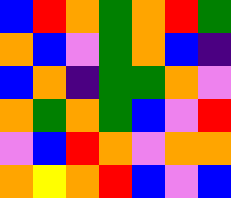[["blue", "red", "orange", "green", "orange", "red", "green"], ["orange", "blue", "violet", "green", "orange", "blue", "indigo"], ["blue", "orange", "indigo", "green", "green", "orange", "violet"], ["orange", "green", "orange", "green", "blue", "violet", "red"], ["violet", "blue", "red", "orange", "violet", "orange", "orange"], ["orange", "yellow", "orange", "red", "blue", "violet", "blue"]]